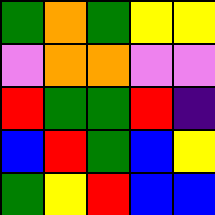[["green", "orange", "green", "yellow", "yellow"], ["violet", "orange", "orange", "violet", "violet"], ["red", "green", "green", "red", "indigo"], ["blue", "red", "green", "blue", "yellow"], ["green", "yellow", "red", "blue", "blue"]]